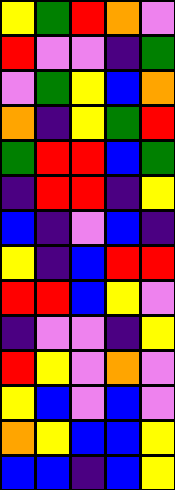[["yellow", "green", "red", "orange", "violet"], ["red", "violet", "violet", "indigo", "green"], ["violet", "green", "yellow", "blue", "orange"], ["orange", "indigo", "yellow", "green", "red"], ["green", "red", "red", "blue", "green"], ["indigo", "red", "red", "indigo", "yellow"], ["blue", "indigo", "violet", "blue", "indigo"], ["yellow", "indigo", "blue", "red", "red"], ["red", "red", "blue", "yellow", "violet"], ["indigo", "violet", "violet", "indigo", "yellow"], ["red", "yellow", "violet", "orange", "violet"], ["yellow", "blue", "violet", "blue", "violet"], ["orange", "yellow", "blue", "blue", "yellow"], ["blue", "blue", "indigo", "blue", "yellow"]]